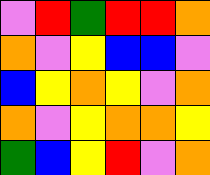[["violet", "red", "green", "red", "red", "orange"], ["orange", "violet", "yellow", "blue", "blue", "violet"], ["blue", "yellow", "orange", "yellow", "violet", "orange"], ["orange", "violet", "yellow", "orange", "orange", "yellow"], ["green", "blue", "yellow", "red", "violet", "orange"]]